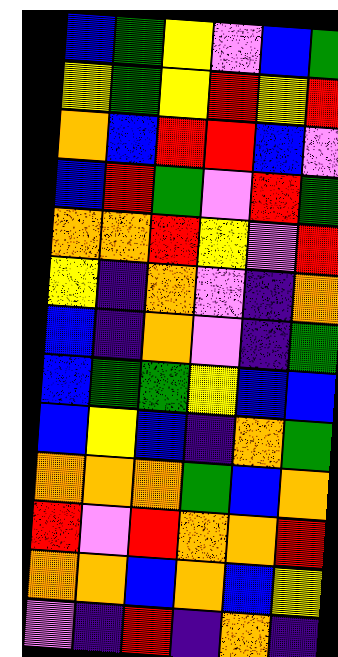[["blue", "green", "yellow", "violet", "blue", "green"], ["yellow", "green", "yellow", "red", "yellow", "red"], ["orange", "blue", "red", "red", "blue", "violet"], ["blue", "red", "green", "violet", "red", "green"], ["orange", "orange", "red", "yellow", "violet", "red"], ["yellow", "indigo", "orange", "violet", "indigo", "orange"], ["blue", "indigo", "orange", "violet", "indigo", "green"], ["blue", "green", "green", "yellow", "blue", "blue"], ["blue", "yellow", "blue", "indigo", "orange", "green"], ["orange", "orange", "orange", "green", "blue", "orange"], ["red", "violet", "red", "orange", "orange", "red"], ["orange", "orange", "blue", "orange", "blue", "yellow"], ["violet", "indigo", "red", "indigo", "orange", "indigo"]]